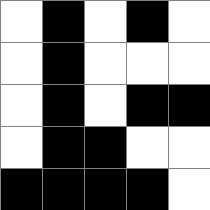[["white", "black", "white", "black", "white"], ["white", "black", "white", "white", "white"], ["white", "black", "white", "black", "black"], ["white", "black", "black", "white", "white"], ["black", "black", "black", "black", "white"]]